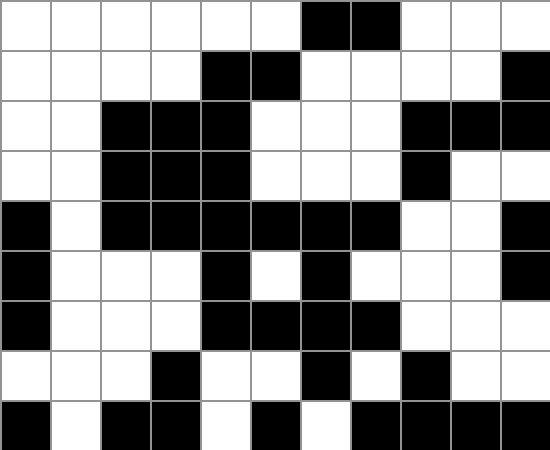[["white", "white", "white", "white", "white", "white", "black", "black", "white", "white", "white"], ["white", "white", "white", "white", "black", "black", "white", "white", "white", "white", "black"], ["white", "white", "black", "black", "black", "white", "white", "white", "black", "black", "black"], ["white", "white", "black", "black", "black", "white", "white", "white", "black", "white", "white"], ["black", "white", "black", "black", "black", "black", "black", "black", "white", "white", "black"], ["black", "white", "white", "white", "black", "white", "black", "white", "white", "white", "black"], ["black", "white", "white", "white", "black", "black", "black", "black", "white", "white", "white"], ["white", "white", "white", "black", "white", "white", "black", "white", "black", "white", "white"], ["black", "white", "black", "black", "white", "black", "white", "black", "black", "black", "black"]]